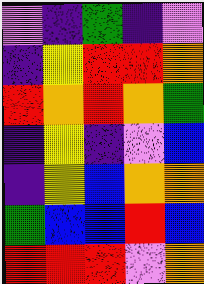[["violet", "indigo", "green", "indigo", "violet"], ["indigo", "yellow", "red", "red", "orange"], ["red", "orange", "red", "orange", "green"], ["indigo", "yellow", "indigo", "violet", "blue"], ["indigo", "yellow", "blue", "orange", "orange"], ["green", "blue", "blue", "red", "blue"], ["red", "red", "red", "violet", "orange"]]